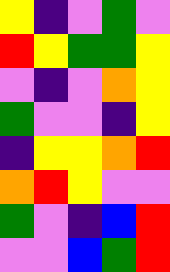[["yellow", "indigo", "violet", "green", "violet"], ["red", "yellow", "green", "green", "yellow"], ["violet", "indigo", "violet", "orange", "yellow"], ["green", "violet", "violet", "indigo", "yellow"], ["indigo", "yellow", "yellow", "orange", "red"], ["orange", "red", "yellow", "violet", "violet"], ["green", "violet", "indigo", "blue", "red"], ["violet", "violet", "blue", "green", "red"]]